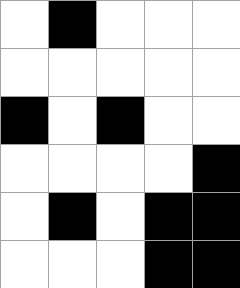[["white", "black", "white", "white", "white"], ["white", "white", "white", "white", "white"], ["black", "white", "black", "white", "white"], ["white", "white", "white", "white", "black"], ["white", "black", "white", "black", "black"], ["white", "white", "white", "black", "black"]]